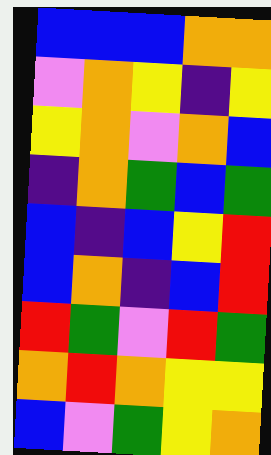[["blue", "blue", "blue", "orange", "orange"], ["violet", "orange", "yellow", "indigo", "yellow"], ["yellow", "orange", "violet", "orange", "blue"], ["indigo", "orange", "green", "blue", "green"], ["blue", "indigo", "blue", "yellow", "red"], ["blue", "orange", "indigo", "blue", "red"], ["red", "green", "violet", "red", "green"], ["orange", "red", "orange", "yellow", "yellow"], ["blue", "violet", "green", "yellow", "orange"]]